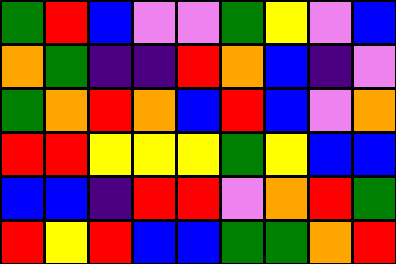[["green", "red", "blue", "violet", "violet", "green", "yellow", "violet", "blue"], ["orange", "green", "indigo", "indigo", "red", "orange", "blue", "indigo", "violet"], ["green", "orange", "red", "orange", "blue", "red", "blue", "violet", "orange"], ["red", "red", "yellow", "yellow", "yellow", "green", "yellow", "blue", "blue"], ["blue", "blue", "indigo", "red", "red", "violet", "orange", "red", "green"], ["red", "yellow", "red", "blue", "blue", "green", "green", "orange", "red"]]